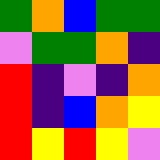[["green", "orange", "blue", "green", "green"], ["violet", "green", "green", "orange", "indigo"], ["red", "indigo", "violet", "indigo", "orange"], ["red", "indigo", "blue", "orange", "yellow"], ["red", "yellow", "red", "yellow", "violet"]]